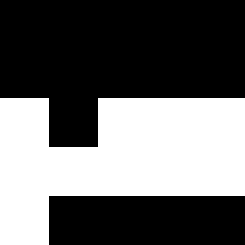[["black", "black", "black", "black", "black"], ["black", "black", "black", "black", "black"], ["white", "black", "white", "white", "white"], ["white", "white", "white", "white", "white"], ["white", "black", "black", "black", "black"]]